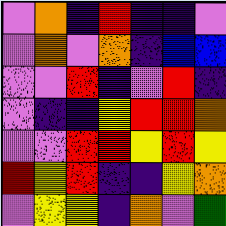[["violet", "orange", "indigo", "red", "indigo", "indigo", "violet"], ["violet", "orange", "violet", "orange", "indigo", "blue", "blue"], ["violet", "violet", "red", "indigo", "violet", "red", "indigo"], ["violet", "indigo", "indigo", "yellow", "red", "red", "orange"], ["violet", "violet", "red", "red", "yellow", "red", "yellow"], ["red", "yellow", "red", "indigo", "indigo", "yellow", "orange"], ["violet", "yellow", "yellow", "indigo", "orange", "violet", "green"]]